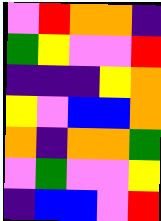[["violet", "red", "orange", "orange", "indigo"], ["green", "yellow", "violet", "violet", "red"], ["indigo", "indigo", "indigo", "yellow", "orange"], ["yellow", "violet", "blue", "blue", "orange"], ["orange", "indigo", "orange", "orange", "green"], ["violet", "green", "violet", "violet", "yellow"], ["indigo", "blue", "blue", "violet", "red"]]